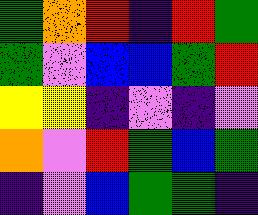[["green", "orange", "red", "indigo", "red", "green"], ["green", "violet", "blue", "blue", "green", "red"], ["yellow", "yellow", "indigo", "violet", "indigo", "violet"], ["orange", "violet", "red", "green", "blue", "green"], ["indigo", "violet", "blue", "green", "green", "indigo"]]